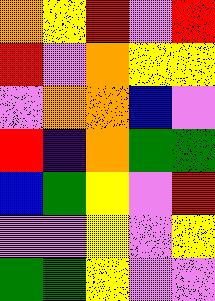[["orange", "yellow", "red", "violet", "red"], ["red", "violet", "orange", "yellow", "yellow"], ["violet", "orange", "orange", "blue", "violet"], ["red", "indigo", "orange", "green", "green"], ["blue", "green", "yellow", "violet", "red"], ["violet", "violet", "yellow", "violet", "yellow"], ["green", "green", "yellow", "violet", "violet"]]